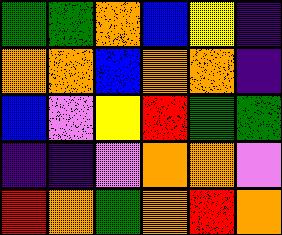[["green", "green", "orange", "blue", "yellow", "indigo"], ["orange", "orange", "blue", "orange", "orange", "indigo"], ["blue", "violet", "yellow", "red", "green", "green"], ["indigo", "indigo", "violet", "orange", "orange", "violet"], ["red", "orange", "green", "orange", "red", "orange"]]